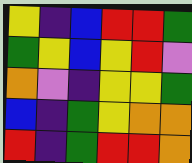[["yellow", "indigo", "blue", "red", "red", "green"], ["green", "yellow", "blue", "yellow", "red", "violet"], ["orange", "violet", "indigo", "yellow", "yellow", "green"], ["blue", "indigo", "green", "yellow", "orange", "orange"], ["red", "indigo", "green", "red", "red", "orange"]]